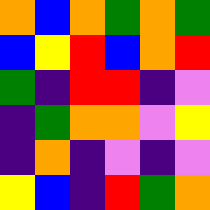[["orange", "blue", "orange", "green", "orange", "green"], ["blue", "yellow", "red", "blue", "orange", "red"], ["green", "indigo", "red", "red", "indigo", "violet"], ["indigo", "green", "orange", "orange", "violet", "yellow"], ["indigo", "orange", "indigo", "violet", "indigo", "violet"], ["yellow", "blue", "indigo", "red", "green", "orange"]]